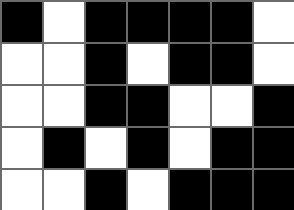[["black", "white", "black", "black", "black", "black", "white"], ["white", "white", "black", "white", "black", "black", "white"], ["white", "white", "black", "black", "white", "white", "black"], ["white", "black", "white", "black", "white", "black", "black"], ["white", "white", "black", "white", "black", "black", "black"]]